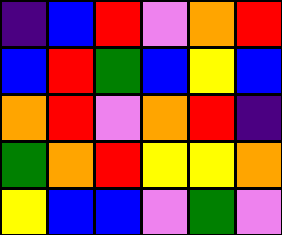[["indigo", "blue", "red", "violet", "orange", "red"], ["blue", "red", "green", "blue", "yellow", "blue"], ["orange", "red", "violet", "orange", "red", "indigo"], ["green", "orange", "red", "yellow", "yellow", "orange"], ["yellow", "blue", "blue", "violet", "green", "violet"]]